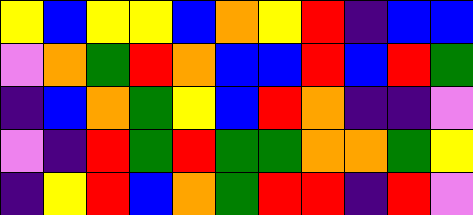[["yellow", "blue", "yellow", "yellow", "blue", "orange", "yellow", "red", "indigo", "blue", "blue"], ["violet", "orange", "green", "red", "orange", "blue", "blue", "red", "blue", "red", "green"], ["indigo", "blue", "orange", "green", "yellow", "blue", "red", "orange", "indigo", "indigo", "violet"], ["violet", "indigo", "red", "green", "red", "green", "green", "orange", "orange", "green", "yellow"], ["indigo", "yellow", "red", "blue", "orange", "green", "red", "red", "indigo", "red", "violet"]]